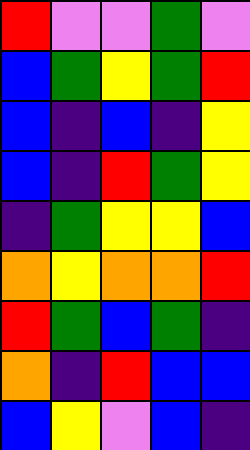[["red", "violet", "violet", "green", "violet"], ["blue", "green", "yellow", "green", "red"], ["blue", "indigo", "blue", "indigo", "yellow"], ["blue", "indigo", "red", "green", "yellow"], ["indigo", "green", "yellow", "yellow", "blue"], ["orange", "yellow", "orange", "orange", "red"], ["red", "green", "blue", "green", "indigo"], ["orange", "indigo", "red", "blue", "blue"], ["blue", "yellow", "violet", "blue", "indigo"]]